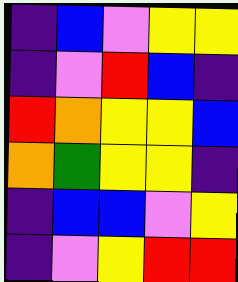[["indigo", "blue", "violet", "yellow", "yellow"], ["indigo", "violet", "red", "blue", "indigo"], ["red", "orange", "yellow", "yellow", "blue"], ["orange", "green", "yellow", "yellow", "indigo"], ["indigo", "blue", "blue", "violet", "yellow"], ["indigo", "violet", "yellow", "red", "red"]]